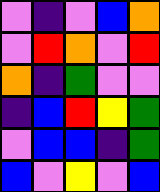[["violet", "indigo", "violet", "blue", "orange"], ["violet", "red", "orange", "violet", "red"], ["orange", "indigo", "green", "violet", "violet"], ["indigo", "blue", "red", "yellow", "green"], ["violet", "blue", "blue", "indigo", "green"], ["blue", "violet", "yellow", "violet", "blue"]]